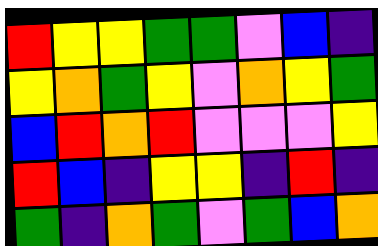[["red", "yellow", "yellow", "green", "green", "violet", "blue", "indigo"], ["yellow", "orange", "green", "yellow", "violet", "orange", "yellow", "green"], ["blue", "red", "orange", "red", "violet", "violet", "violet", "yellow"], ["red", "blue", "indigo", "yellow", "yellow", "indigo", "red", "indigo"], ["green", "indigo", "orange", "green", "violet", "green", "blue", "orange"]]